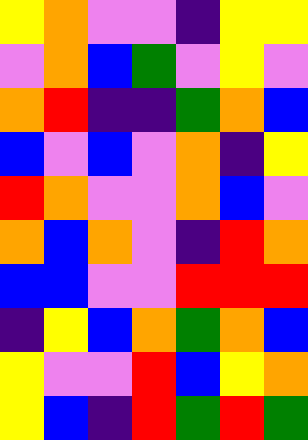[["yellow", "orange", "violet", "violet", "indigo", "yellow", "yellow"], ["violet", "orange", "blue", "green", "violet", "yellow", "violet"], ["orange", "red", "indigo", "indigo", "green", "orange", "blue"], ["blue", "violet", "blue", "violet", "orange", "indigo", "yellow"], ["red", "orange", "violet", "violet", "orange", "blue", "violet"], ["orange", "blue", "orange", "violet", "indigo", "red", "orange"], ["blue", "blue", "violet", "violet", "red", "red", "red"], ["indigo", "yellow", "blue", "orange", "green", "orange", "blue"], ["yellow", "violet", "violet", "red", "blue", "yellow", "orange"], ["yellow", "blue", "indigo", "red", "green", "red", "green"]]